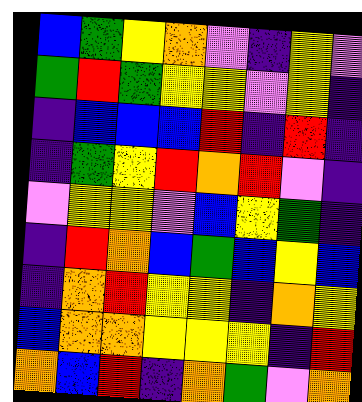[["blue", "green", "yellow", "orange", "violet", "indigo", "yellow", "violet"], ["green", "red", "green", "yellow", "yellow", "violet", "yellow", "indigo"], ["indigo", "blue", "blue", "blue", "red", "indigo", "red", "indigo"], ["indigo", "green", "yellow", "red", "orange", "red", "violet", "indigo"], ["violet", "yellow", "yellow", "violet", "blue", "yellow", "green", "indigo"], ["indigo", "red", "orange", "blue", "green", "blue", "yellow", "blue"], ["indigo", "orange", "red", "yellow", "yellow", "indigo", "orange", "yellow"], ["blue", "orange", "orange", "yellow", "yellow", "yellow", "indigo", "red"], ["orange", "blue", "red", "indigo", "orange", "green", "violet", "orange"]]